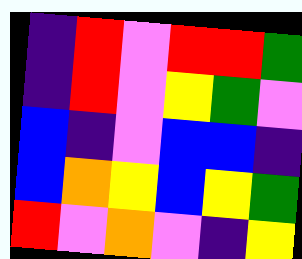[["indigo", "red", "violet", "red", "red", "green"], ["indigo", "red", "violet", "yellow", "green", "violet"], ["blue", "indigo", "violet", "blue", "blue", "indigo"], ["blue", "orange", "yellow", "blue", "yellow", "green"], ["red", "violet", "orange", "violet", "indigo", "yellow"]]